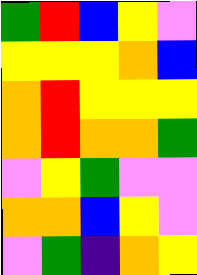[["green", "red", "blue", "yellow", "violet"], ["yellow", "yellow", "yellow", "orange", "blue"], ["orange", "red", "yellow", "yellow", "yellow"], ["orange", "red", "orange", "orange", "green"], ["violet", "yellow", "green", "violet", "violet"], ["orange", "orange", "blue", "yellow", "violet"], ["violet", "green", "indigo", "orange", "yellow"]]